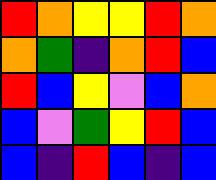[["red", "orange", "yellow", "yellow", "red", "orange"], ["orange", "green", "indigo", "orange", "red", "blue"], ["red", "blue", "yellow", "violet", "blue", "orange"], ["blue", "violet", "green", "yellow", "red", "blue"], ["blue", "indigo", "red", "blue", "indigo", "blue"]]